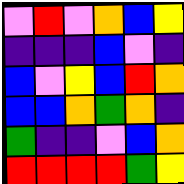[["violet", "red", "violet", "orange", "blue", "yellow"], ["indigo", "indigo", "indigo", "blue", "violet", "indigo"], ["blue", "violet", "yellow", "blue", "red", "orange"], ["blue", "blue", "orange", "green", "orange", "indigo"], ["green", "indigo", "indigo", "violet", "blue", "orange"], ["red", "red", "red", "red", "green", "yellow"]]